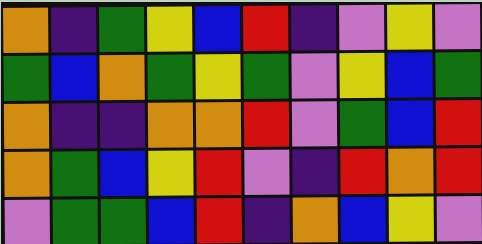[["orange", "indigo", "green", "yellow", "blue", "red", "indigo", "violet", "yellow", "violet"], ["green", "blue", "orange", "green", "yellow", "green", "violet", "yellow", "blue", "green"], ["orange", "indigo", "indigo", "orange", "orange", "red", "violet", "green", "blue", "red"], ["orange", "green", "blue", "yellow", "red", "violet", "indigo", "red", "orange", "red"], ["violet", "green", "green", "blue", "red", "indigo", "orange", "blue", "yellow", "violet"]]